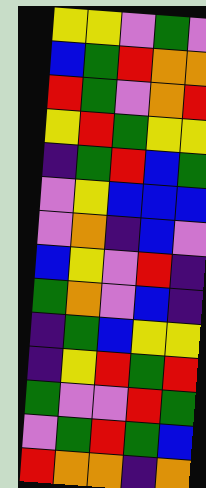[["yellow", "yellow", "violet", "green", "violet"], ["blue", "green", "red", "orange", "orange"], ["red", "green", "violet", "orange", "red"], ["yellow", "red", "green", "yellow", "yellow"], ["indigo", "green", "red", "blue", "green"], ["violet", "yellow", "blue", "blue", "blue"], ["violet", "orange", "indigo", "blue", "violet"], ["blue", "yellow", "violet", "red", "indigo"], ["green", "orange", "violet", "blue", "indigo"], ["indigo", "green", "blue", "yellow", "yellow"], ["indigo", "yellow", "red", "green", "red"], ["green", "violet", "violet", "red", "green"], ["violet", "green", "red", "green", "blue"], ["red", "orange", "orange", "indigo", "orange"]]